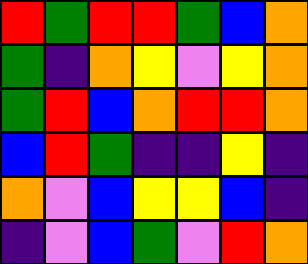[["red", "green", "red", "red", "green", "blue", "orange"], ["green", "indigo", "orange", "yellow", "violet", "yellow", "orange"], ["green", "red", "blue", "orange", "red", "red", "orange"], ["blue", "red", "green", "indigo", "indigo", "yellow", "indigo"], ["orange", "violet", "blue", "yellow", "yellow", "blue", "indigo"], ["indigo", "violet", "blue", "green", "violet", "red", "orange"]]